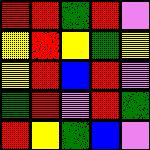[["red", "red", "green", "red", "violet"], ["yellow", "red", "yellow", "green", "yellow"], ["yellow", "red", "blue", "red", "violet"], ["green", "red", "violet", "red", "green"], ["red", "yellow", "green", "blue", "violet"]]